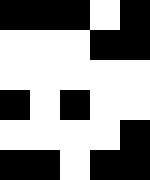[["black", "black", "black", "white", "black"], ["white", "white", "white", "black", "black"], ["white", "white", "white", "white", "white"], ["black", "white", "black", "white", "white"], ["white", "white", "white", "white", "black"], ["black", "black", "white", "black", "black"]]